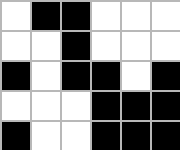[["white", "black", "black", "white", "white", "white"], ["white", "white", "black", "white", "white", "white"], ["black", "white", "black", "black", "white", "black"], ["white", "white", "white", "black", "black", "black"], ["black", "white", "white", "black", "black", "black"]]